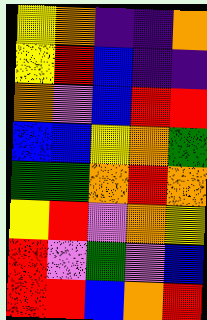[["yellow", "orange", "indigo", "indigo", "orange"], ["yellow", "red", "blue", "indigo", "indigo"], ["orange", "violet", "blue", "red", "red"], ["blue", "blue", "yellow", "orange", "green"], ["green", "green", "orange", "red", "orange"], ["yellow", "red", "violet", "orange", "yellow"], ["red", "violet", "green", "violet", "blue"], ["red", "red", "blue", "orange", "red"]]